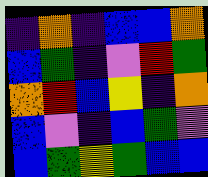[["indigo", "orange", "indigo", "blue", "blue", "orange"], ["blue", "green", "indigo", "violet", "red", "green"], ["orange", "red", "blue", "yellow", "indigo", "orange"], ["blue", "violet", "indigo", "blue", "green", "violet"], ["blue", "green", "yellow", "green", "blue", "blue"]]